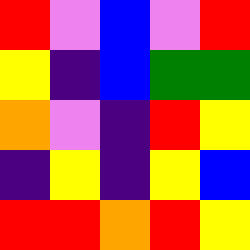[["red", "violet", "blue", "violet", "red"], ["yellow", "indigo", "blue", "green", "green"], ["orange", "violet", "indigo", "red", "yellow"], ["indigo", "yellow", "indigo", "yellow", "blue"], ["red", "red", "orange", "red", "yellow"]]